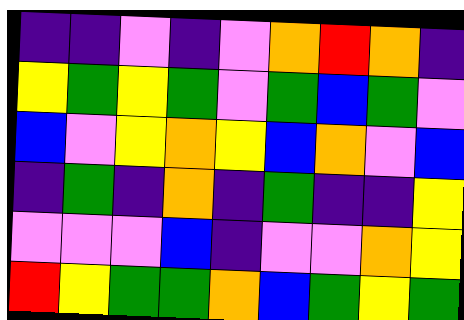[["indigo", "indigo", "violet", "indigo", "violet", "orange", "red", "orange", "indigo"], ["yellow", "green", "yellow", "green", "violet", "green", "blue", "green", "violet"], ["blue", "violet", "yellow", "orange", "yellow", "blue", "orange", "violet", "blue"], ["indigo", "green", "indigo", "orange", "indigo", "green", "indigo", "indigo", "yellow"], ["violet", "violet", "violet", "blue", "indigo", "violet", "violet", "orange", "yellow"], ["red", "yellow", "green", "green", "orange", "blue", "green", "yellow", "green"]]